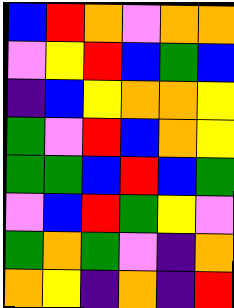[["blue", "red", "orange", "violet", "orange", "orange"], ["violet", "yellow", "red", "blue", "green", "blue"], ["indigo", "blue", "yellow", "orange", "orange", "yellow"], ["green", "violet", "red", "blue", "orange", "yellow"], ["green", "green", "blue", "red", "blue", "green"], ["violet", "blue", "red", "green", "yellow", "violet"], ["green", "orange", "green", "violet", "indigo", "orange"], ["orange", "yellow", "indigo", "orange", "indigo", "red"]]